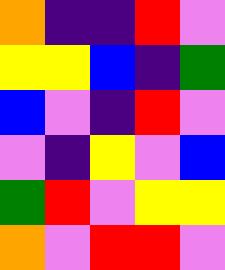[["orange", "indigo", "indigo", "red", "violet"], ["yellow", "yellow", "blue", "indigo", "green"], ["blue", "violet", "indigo", "red", "violet"], ["violet", "indigo", "yellow", "violet", "blue"], ["green", "red", "violet", "yellow", "yellow"], ["orange", "violet", "red", "red", "violet"]]